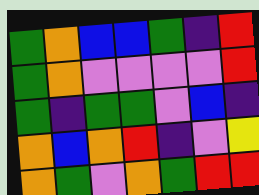[["green", "orange", "blue", "blue", "green", "indigo", "red"], ["green", "orange", "violet", "violet", "violet", "violet", "red"], ["green", "indigo", "green", "green", "violet", "blue", "indigo"], ["orange", "blue", "orange", "red", "indigo", "violet", "yellow"], ["orange", "green", "violet", "orange", "green", "red", "red"]]